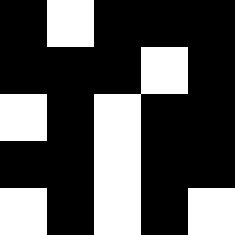[["black", "white", "black", "black", "black"], ["black", "black", "black", "white", "black"], ["white", "black", "white", "black", "black"], ["black", "black", "white", "black", "black"], ["white", "black", "white", "black", "white"]]